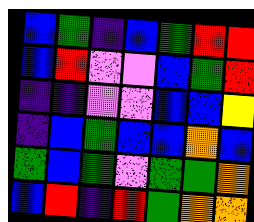[["blue", "green", "indigo", "blue", "green", "red", "red"], ["blue", "red", "violet", "violet", "blue", "green", "red"], ["indigo", "indigo", "violet", "violet", "blue", "blue", "yellow"], ["indigo", "blue", "green", "blue", "blue", "orange", "blue"], ["green", "blue", "green", "violet", "green", "green", "orange"], ["blue", "red", "indigo", "red", "green", "orange", "orange"]]